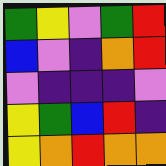[["green", "yellow", "violet", "green", "red"], ["blue", "violet", "indigo", "orange", "red"], ["violet", "indigo", "indigo", "indigo", "violet"], ["yellow", "green", "blue", "red", "indigo"], ["yellow", "orange", "red", "orange", "orange"]]